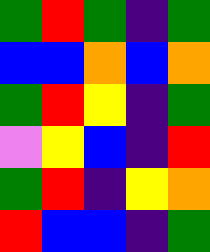[["green", "red", "green", "indigo", "green"], ["blue", "blue", "orange", "blue", "orange"], ["green", "red", "yellow", "indigo", "green"], ["violet", "yellow", "blue", "indigo", "red"], ["green", "red", "indigo", "yellow", "orange"], ["red", "blue", "blue", "indigo", "green"]]